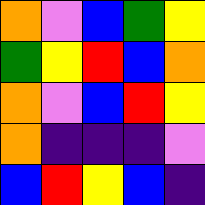[["orange", "violet", "blue", "green", "yellow"], ["green", "yellow", "red", "blue", "orange"], ["orange", "violet", "blue", "red", "yellow"], ["orange", "indigo", "indigo", "indigo", "violet"], ["blue", "red", "yellow", "blue", "indigo"]]